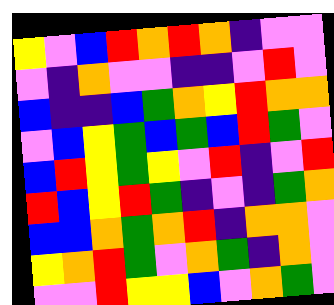[["yellow", "violet", "blue", "red", "orange", "red", "orange", "indigo", "violet", "violet"], ["violet", "indigo", "orange", "violet", "violet", "indigo", "indigo", "violet", "red", "violet"], ["blue", "indigo", "indigo", "blue", "green", "orange", "yellow", "red", "orange", "orange"], ["violet", "blue", "yellow", "green", "blue", "green", "blue", "red", "green", "violet"], ["blue", "red", "yellow", "green", "yellow", "violet", "red", "indigo", "violet", "red"], ["red", "blue", "yellow", "red", "green", "indigo", "violet", "indigo", "green", "orange"], ["blue", "blue", "orange", "green", "orange", "red", "indigo", "orange", "orange", "violet"], ["yellow", "orange", "red", "green", "violet", "orange", "green", "indigo", "orange", "violet"], ["violet", "violet", "red", "yellow", "yellow", "blue", "violet", "orange", "green", "violet"]]